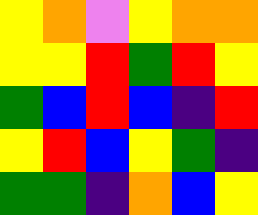[["yellow", "orange", "violet", "yellow", "orange", "orange"], ["yellow", "yellow", "red", "green", "red", "yellow"], ["green", "blue", "red", "blue", "indigo", "red"], ["yellow", "red", "blue", "yellow", "green", "indigo"], ["green", "green", "indigo", "orange", "blue", "yellow"]]